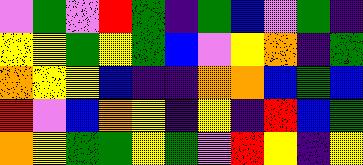[["violet", "green", "violet", "red", "green", "indigo", "green", "blue", "violet", "green", "indigo"], ["yellow", "yellow", "green", "yellow", "green", "blue", "violet", "yellow", "orange", "indigo", "green"], ["orange", "yellow", "yellow", "blue", "indigo", "indigo", "orange", "orange", "blue", "green", "blue"], ["red", "violet", "blue", "orange", "yellow", "indigo", "yellow", "indigo", "red", "blue", "green"], ["orange", "yellow", "green", "green", "yellow", "green", "violet", "red", "yellow", "indigo", "yellow"]]